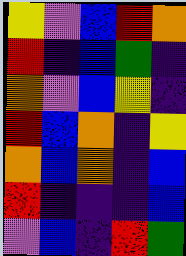[["yellow", "violet", "blue", "red", "orange"], ["red", "indigo", "blue", "green", "indigo"], ["orange", "violet", "blue", "yellow", "indigo"], ["red", "blue", "orange", "indigo", "yellow"], ["orange", "blue", "orange", "indigo", "blue"], ["red", "indigo", "indigo", "indigo", "blue"], ["violet", "blue", "indigo", "red", "green"]]